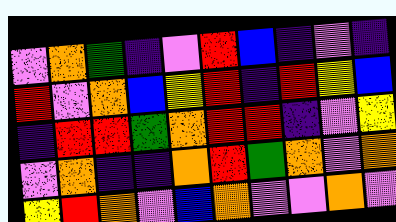[["violet", "orange", "green", "indigo", "violet", "red", "blue", "indigo", "violet", "indigo"], ["red", "violet", "orange", "blue", "yellow", "red", "indigo", "red", "yellow", "blue"], ["indigo", "red", "red", "green", "orange", "red", "red", "indigo", "violet", "yellow"], ["violet", "orange", "indigo", "indigo", "orange", "red", "green", "orange", "violet", "orange"], ["yellow", "red", "orange", "violet", "blue", "orange", "violet", "violet", "orange", "violet"]]